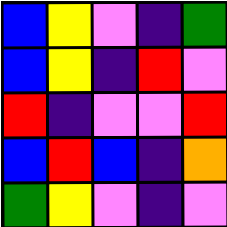[["blue", "yellow", "violet", "indigo", "green"], ["blue", "yellow", "indigo", "red", "violet"], ["red", "indigo", "violet", "violet", "red"], ["blue", "red", "blue", "indigo", "orange"], ["green", "yellow", "violet", "indigo", "violet"]]